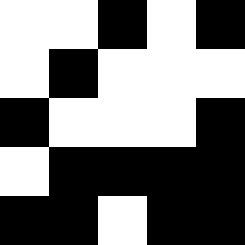[["white", "white", "black", "white", "black"], ["white", "black", "white", "white", "white"], ["black", "white", "white", "white", "black"], ["white", "black", "black", "black", "black"], ["black", "black", "white", "black", "black"]]